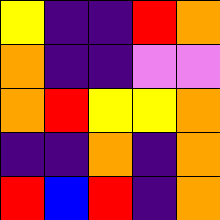[["yellow", "indigo", "indigo", "red", "orange"], ["orange", "indigo", "indigo", "violet", "violet"], ["orange", "red", "yellow", "yellow", "orange"], ["indigo", "indigo", "orange", "indigo", "orange"], ["red", "blue", "red", "indigo", "orange"]]